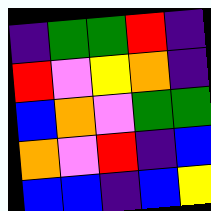[["indigo", "green", "green", "red", "indigo"], ["red", "violet", "yellow", "orange", "indigo"], ["blue", "orange", "violet", "green", "green"], ["orange", "violet", "red", "indigo", "blue"], ["blue", "blue", "indigo", "blue", "yellow"]]